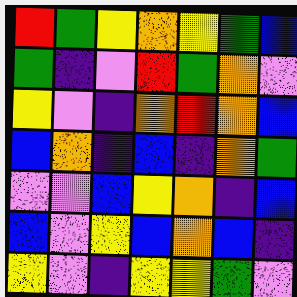[["red", "green", "yellow", "orange", "yellow", "green", "blue"], ["green", "indigo", "violet", "red", "green", "orange", "violet"], ["yellow", "violet", "indigo", "orange", "red", "orange", "blue"], ["blue", "orange", "indigo", "blue", "indigo", "orange", "green"], ["violet", "violet", "blue", "yellow", "orange", "indigo", "blue"], ["blue", "violet", "yellow", "blue", "orange", "blue", "indigo"], ["yellow", "violet", "indigo", "yellow", "yellow", "green", "violet"]]